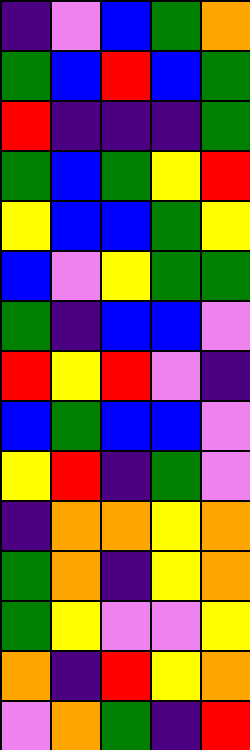[["indigo", "violet", "blue", "green", "orange"], ["green", "blue", "red", "blue", "green"], ["red", "indigo", "indigo", "indigo", "green"], ["green", "blue", "green", "yellow", "red"], ["yellow", "blue", "blue", "green", "yellow"], ["blue", "violet", "yellow", "green", "green"], ["green", "indigo", "blue", "blue", "violet"], ["red", "yellow", "red", "violet", "indigo"], ["blue", "green", "blue", "blue", "violet"], ["yellow", "red", "indigo", "green", "violet"], ["indigo", "orange", "orange", "yellow", "orange"], ["green", "orange", "indigo", "yellow", "orange"], ["green", "yellow", "violet", "violet", "yellow"], ["orange", "indigo", "red", "yellow", "orange"], ["violet", "orange", "green", "indigo", "red"]]